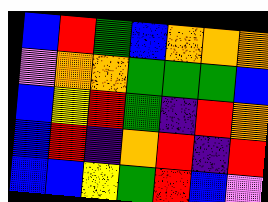[["blue", "red", "green", "blue", "orange", "orange", "orange"], ["violet", "orange", "orange", "green", "green", "green", "blue"], ["blue", "yellow", "red", "green", "indigo", "red", "orange"], ["blue", "red", "indigo", "orange", "red", "indigo", "red"], ["blue", "blue", "yellow", "green", "red", "blue", "violet"]]